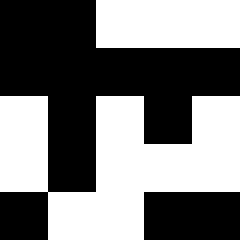[["black", "black", "white", "white", "white"], ["black", "black", "black", "black", "black"], ["white", "black", "white", "black", "white"], ["white", "black", "white", "white", "white"], ["black", "white", "white", "black", "black"]]